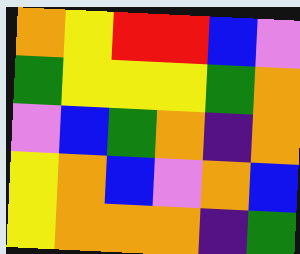[["orange", "yellow", "red", "red", "blue", "violet"], ["green", "yellow", "yellow", "yellow", "green", "orange"], ["violet", "blue", "green", "orange", "indigo", "orange"], ["yellow", "orange", "blue", "violet", "orange", "blue"], ["yellow", "orange", "orange", "orange", "indigo", "green"]]